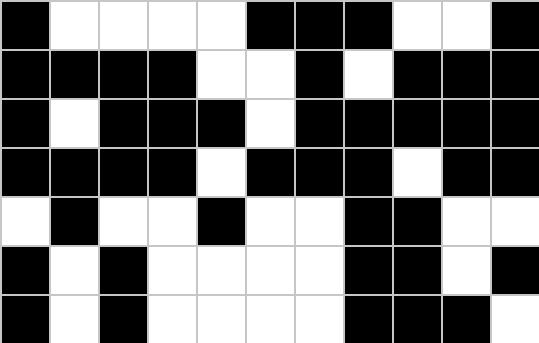[["black", "white", "white", "white", "white", "black", "black", "black", "white", "white", "black"], ["black", "black", "black", "black", "white", "white", "black", "white", "black", "black", "black"], ["black", "white", "black", "black", "black", "white", "black", "black", "black", "black", "black"], ["black", "black", "black", "black", "white", "black", "black", "black", "white", "black", "black"], ["white", "black", "white", "white", "black", "white", "white", "black", "black", "white", "white"], ["black", "white", "black", "white", "white", "white", "white", "black", "black", "white", "black"], ["black", "white", "black", "white", "white", "white", "white", "black", "black", "black", "white"]]